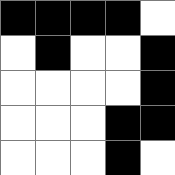[["black", "black", "black", "black", "white"], ["white", "black", "white", "white", "black"], ["white", "white", "white", "white", "black"], ["white", "white", "white", "black", "black"], ["white", "white", "white", "black", "white"]]